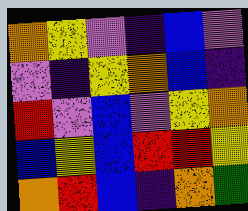[["orange", "yellow", "violet", "indigo", "blue", "violet"], ["violet", "indigo", "yellow", "orange", "blue", "indigo"], ["red", "violet", "blue", "violet", "yellow", "orange"], ["blue", "yellow", "blue", "red", "red", "yellow"], ["orange", "red", "blue", "indigo", "orange", "green"]]